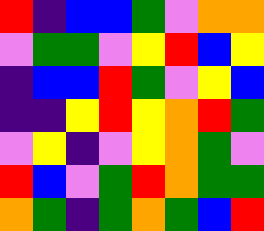[["red", "indigo", "blue", "blue", "green", "violet", "orange", "orange"], ["violet", "green", "green", "violet", "yellow", "red", "blue", "yellow"], ["indigo", "blue", "blue", "red", "green", "violet", "yellow", "blue"], ["indigo", "indigo", "yellow", "red", "yellow", "orange", "red", "green"], ["violet", "yellow", "indigo", "violet", "yellow", "orange", "green", "violet"], ["red", "blue", "violet", "green", "red", "orange", "green", "green"], ["orange", "green", "indigo", "green", "orange", "green", "blue", "red"]]